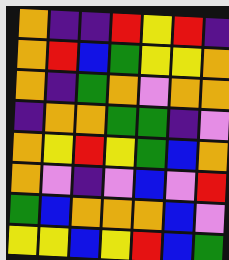[["orange", "indigo", "indigo", "red", "yellow", "red", "indigo"], ["orange", "red", "blue", "green", "yellow", "yellow", "orange"], ["orange", "indigo", "green", "orange", "violet", "orange", "orange"], ["indigo", "orange", "orange", "green", "green", "indigo", "violet"], ["orange", "yellow", "red", "yellow", "green", "blue", "orange"], ["orange", "violet", "indigo", "violet", "blue", "violet", "red"], ["green", "blue", "orange", "orange", "orange", "blue", "violet"], ["yellow", "yellow", "blue", "yellow", "red", "blue", "green"]]